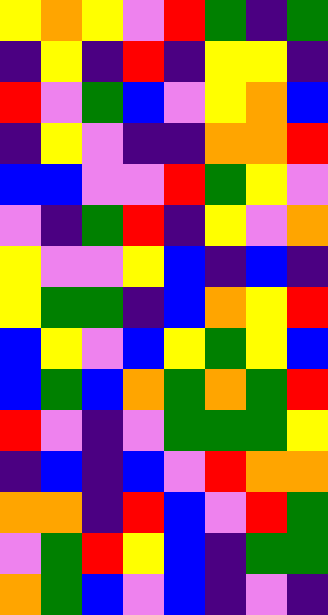[["yellow", "orange", "yellow", "violet", "red", "green", "indigo", "green"], ["indigo", "yellow", "indigo", "red", "indigo", "yellow", "yellow", "indigo"], ["red", "violet", "green", "blue", "violet", "yellow", "orange", "blue"], ["indigo", "yellow", "violet", "indigo", "indigo", "orange", "orange", "red"], ["blue", "blue", "violet", "violet", "red", "green", "yellow", "violet"], ["violet", "indigo", "green", "red", "indigo", "yellow", "violet", "orange"], ["yellow", "violet", "violet", "yellow", "blue", "indigo", "blue", "indigo"], ["yellow", "green", "green", "indigo", "blue", "orange", "yellow", "red"], ["blue", "yellow", "violet", "blue", "yellow", "green", "yellow", "blue"], ["blue", "green", "blue", "orange", "green", "orange", "green", "red"], ["red", "violet", "indigo", "violet", "green", "green", "green", "yellow"], ["indigo", "blue", "indigo", "blue", "violet", "red", "orange", "orange"], ["orange", "orange", "indigo", "red", "blue", "violet", "red", "green"], ["violet", "green", "red", "yellow", "blue", "indigo", "green", "green"], ["orange", "green", "blue", "violet", "blue", "indigo", "violet", "indigo"]]